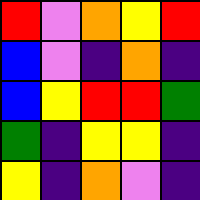[["red", "violet", "orange", "yellow", "red"], ["blue", "violet", "indigo", "orange", "indigo"], ["blue", "yellow", "red", "red", "green"], ["green", "indigo", "yellow", "yellow", "indigo"], ["yellow", "indigo", "orange", "violet", "indigo"]]